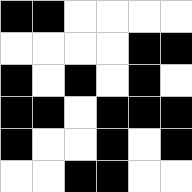[["black", "black", "white", "white", "white", "white"], ["white", "white", "white", "white", "black", "black"], ["black", "white", "black", "white", "black", "white"], ["black", "black", "white", "black", "black", "black"], ["black", "white", "white", "black", "white", "black"], ["white", "white", "black", "black", "white", "white"]]